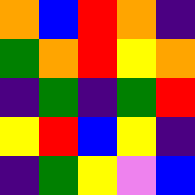[["orange", "blue", "red", "orange", "indigo"], ["green", "orange", "red", "yellow", "orange"], ["indigo", "green", "indigo", "green", "red"], ["yellow", "red", "blue", "yellow", "indigo"], ["indigo", "green", "yellow", "violet", "blue"]]